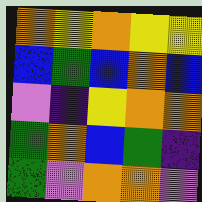[["orange", "yellow", "orange", "yellow", "yellow"], ["blue", "green", "blue", "orange", "blue"], ["violet", "indigo", "yellow", "orange", "orange"], ["green", "orange", "blue", "green", "indigo"], ["green", "violet", "orange", "orange", "violet"]]